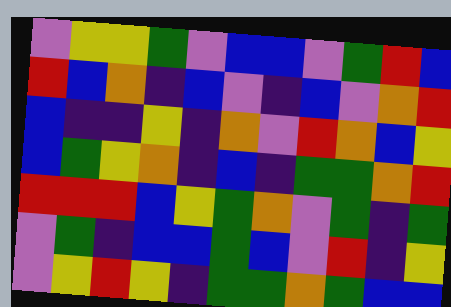[["violet", "yellow", "yellow", "green", "violet", "blue", "blue", "violet", "green", "red", "blue"], ["red", "blue", "orange", "indigo", "blue", "violet", "indigo", "blue", "violet", "orange", "red"], ["blue", "indigo", "indigo", "yellow", "indigo", "orange", "violet", "red", "orange", "blue", "yellow"], ["blue", "green", "yellow", "orange", "indigo", "blue", "indigo", "green", "green", "orange", "red"], ["red", "red", "red", "blue", "yellow", "green", "orange", "violet", "green", "indigo", "green"], ["violet", "green", "indigo", "blue", "blue", "green", "blue", "violet", "red", "indigo", "yellow"], ["violet", "yellow", "red", "yellow", "indigo", "green", "green", "orange", "green", "blue", "blue"]]